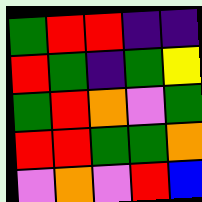[["green", "red", "red", "indigo", "indigo"], ["red", "green", "indigo", "green", "yellow"], ["green", "red", "orange", "violet", "green"], ["red", "red", "green", "green", "orange"], ["violet", "orange", "violet", "red", "blue"]]